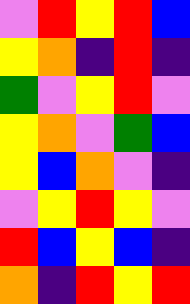[["violet", "red", "yellow", "red", "blue"], ["yellow", "orange", "indigo", "red", "indigo"], ["green", "violet", "yellow", "red", "violet"], ["yellow", "orange", "violet", "green", "blue"], ["yellow", "blue", "orange", "violet", "indigo"], ["violet", "yellow", "red", "yellow", "violet"], ["red", "blue", "yellow", "blue", "indigo"], ["orange", "indigo", "red", "yellow", "red"]]